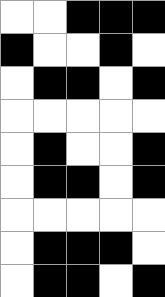[["white", "white", "black", "black", "black"], ["black", "white", "white", "black", "white"], ["white", "black", "black", "white", "black"], ["white", "white", "white", "white", "white"], ["white", "black", "white", "white", "black"], ["white", "black", "black", "white", "black"], ["white", "white", "white", "white", "white"], ["white", "black", "black", "black", "white"], ["white", "black", "black", "white", "black"]]